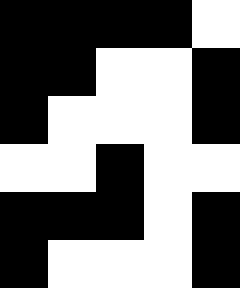[["black", "black", "black", "black", "white"], ["black", "black", "white", "white", "black"], ["black", "white", "white", "white", "black"], ["white", "white", "black", "white", "white"], ["black", "black", "black", "white", "black"], ["black", "white", "white", "white", "black"]]